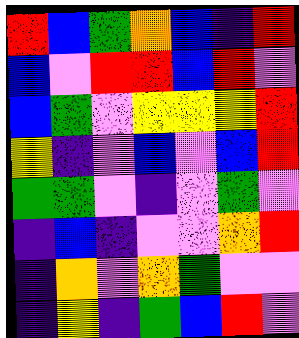[["red", "blue", "green", "orange", "blue", "indigo", "red"], ["blue", "violet", "red", "red", "blue", "red", "violet"], ["blue", "green", "violet", "yellow", "yellow", "yellow", "red"], ["yellow", "indigo", "violet", "blue", "violet", "blue", "red"], ["green", "green", "violet", "indigo", "violet", "green", "violet"], ["indigo", "blue", "indigo", "violet", "violet", "orange", "red"], ["indigo", "orange", "violet", "orange", "green", "violet", "violet"], ["indigo", "yellow", "indigo", "green", "blue", "red", "violet"]]